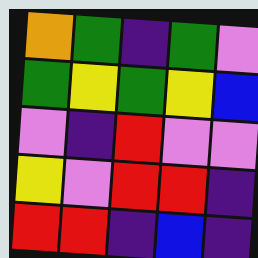[["orange", "green", "indigo", "green", "violet"], ["green", "yellow", "green", "yellow", "blue"], ["violet", "indigo", "red", "violet", "violet"], ["yellow", "violet", "red", "red", "indigo"], ["red", "red", "indigo", "blue", "indigo"]]